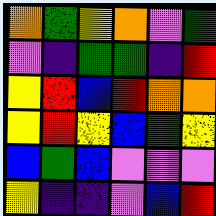[["orange", "green", "yellow", "orange", "violet", "green"], ["violet", "indigo", "green", "green", "indigo", "red"], ["yellow", "red", "blue", "red", "orange", "orange"], ["yellow", "red", "yellow", "blue", "green", "yellow"], ["blue", "green", "blue", "violet", "violet", "violet"], ["yellow", "indigo", "indigo", "violet", "blue", "red"]]